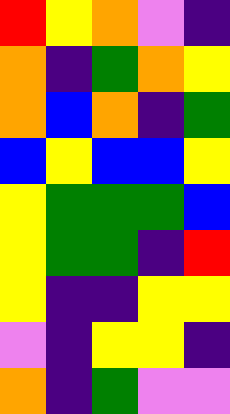[["red", "yellow", "orange", "violet", "indigo"], ["orange", "indigo", "green", "orange", "yellow"], ["orange", "blue", "orange", "indigo", "green"], ["blue", "yellow", "blue", "blue", "yellow"], ["yellow", "green", "green", "green", "blue"], ["yellow", "green", "green", "indigo", "red"], ["yellow", "indigo", "indigo", "yellow", "yellow"], ["violet", "indigo", "yellow", "yellow", "indigo"], ["orange", "indigo", "green", "violet", "violet"]]